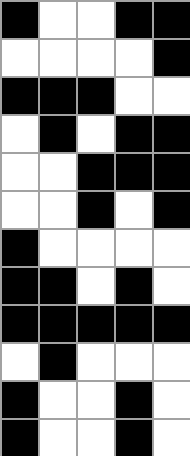[["black", "white", "white", "black", "black"], ["white", "white", "white", "white", "black"], ["black", "black", "black", "white", "white"], ["white", "black", "white", "black", "black"], ["white", "white", "black", "black", "black"], ["white", "white", "black", "white", "black"], ["black", "white", "white", "white", "white"], ["black", "black", "white", "black", "white"], ["black", "black", "black", "black", "black"], ["white", "black", "white", "white", "white"], ["black", "white", "white", "black", "white"], ["black", "white", "white", "black", "white"]]